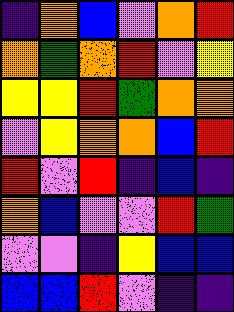[["indigo", "orange", "blue", "violet", "orange", "red"], ["orange", "green", "orange", "red", "violet", "yellow"], ["yellow", "yellow", "red", "green", "orange", "orange"], ["violet", "yellow", "orange", "orange", "blue", "red"], ["red", "violet", "red", "indigo", "blue", "indigo"], ["orange", "blue", "violet", "violet", "red", "green"], ["violet", "violet", "indigo", "yellow", "blue", "blue"], ["blue", "blue", "red", "violet", "indigo", "indigo"]]